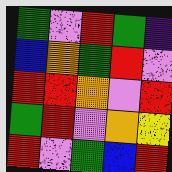[["green", "violet", "red", "green", "indigo"], ["blue", "orange", "green", "red", "violet"], ["red", "red", "orange", "violet", "red"], ["green", "red", "violet", "orange", "yellow"], ["red", "violet", "green", "blue", "red"]]